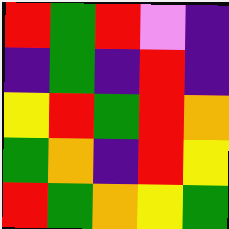[["red", "green", "red", "violet", "indigo"], ["indigo", "green", "indigo", "red", "indigo"], ["yellow", "red", "green", "red", "orange"], ["green", "orange", "indigo", "red", "yellow"], ["red", "green", "orange", "yellow", "green"]]